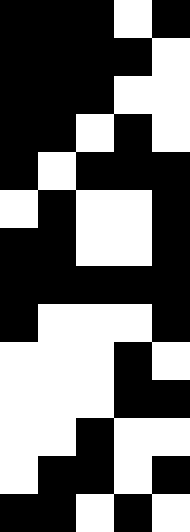[["black", "black", "black", "white", "black"], ["black", "black", "black", "black", "white"], ["black", "black", "black", "white", "white"], ["black", "black", "white", "black", "white"], ["black", "white", "black", "black", "black"], ["white", "black", "white", "white", "black"], ["black", "black", "white", "white", "black"], ["black", "black", "black", "black", "black"], ["black", "white", "white", "white", "black"], ["white", "white", "white", "black", "white"], ["white", "white", "white", "black", "black"], ["white", "white", "black", "white", "white"], ["white", "black", "black", "white", "black"], ["black", "black", "white", "black", "white"]]